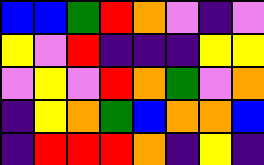[["blue", "blue", "green", "red", "orange", "violet", "indigo", "violet"], ["yellow", "violet", "red", "indigo", "indigo", "indigo", "yellow", "yellow"], ["violet", "yellow", "violet", "red", "orange", "green", "violet", "orange"], ["indigo", "yellow", "orange", "green", "blue", "orange", "orange", "blue"], ["indigo", "red", "red", "red", "orange", "indigo", "yellow", "indigo"]]